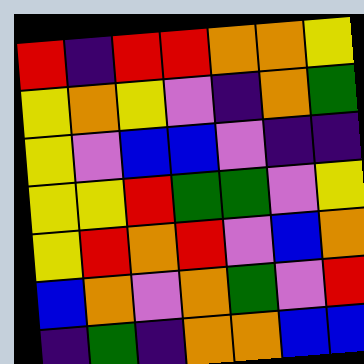[["red", "indigo", "red", "red", "orange", "orange", "yellow"], ["yellow", "orange", "yellow", "violet", "indigo", "orange", "green"], ["yellow", "violet", "blue", "blue", "violet", "indigo", "indigo"], ["yellow", "yellow", "red", "green", "green", "violet", "yellow"], ["yellow", "red", "orange", "red", "violet", "blue", "orange"], ["blue", "orange", "violet", "orange", "green", "violet", "red"], ["indigo", "green", "indigo", "orange", "orange", "blue", "blue"]]